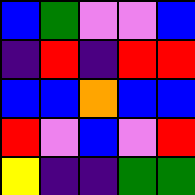[["blue", "green", "violet", "violet", "blue"], ["indigo", "red", "indigo", "red", "red"], ["blue", "blue", "orange", "blue", "blue"], ["red", "violet", "blue", "violet", "red"], ["yellow", "indigo", "indigo", "green", "green"]]